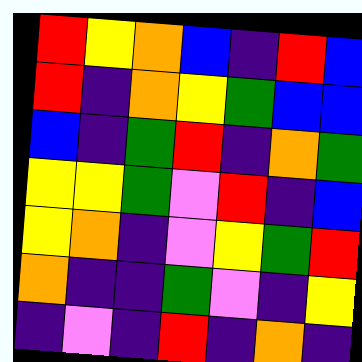[["red", "yellow", "orange", "blue", "indigo", "red", "blue"], ["red", "indigo", "orange", "yellow", "green", "blue", "blue"], ["blue", "indigo", "green", "red", "indigo", "orange", "green"], ["yellow", "yellow", "green", "violet", "red", "indigo", "blue"], ["yellow", "orange", "indigo", "violet", "yellow", "green", "red"], ["orange", "indigo", "indigo", "green", "violet", "indigo", "yellow"], ["indigo", "violet", "indigo", "red", "indigo", "orange", "indigo"]]